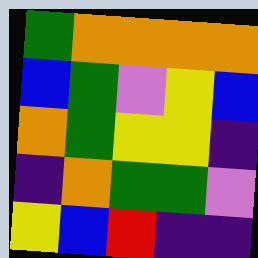[["green", "orange", "orange", "orange", "orange"], ["blue", "green", "violet", "yellow", "blue"], ["orange", "green", "yellow", "yellow", "indigo"], ["indigo", "orange", "green", "green", "violet"], ["yellow", "blue", "red", "indigo", "indigo"]]